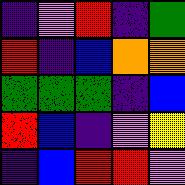[["indigo", "violet", "red", "indigo", "green"], ["red", "indigo", "blue", "orange", "orange"], ["green", "green", "green", "indigo", "blue"], ["red", "blue", "indigo", "violet", "yellow"], ["indigo", "blue", "red", "red", "violet"]]